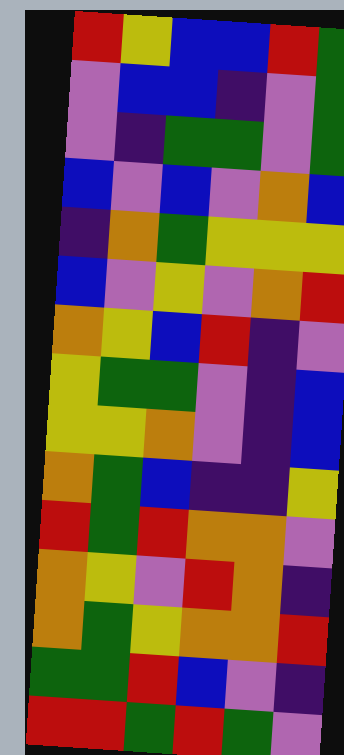[["red", "yellow", "blue", "blue", "red", "green"], ["violet", "blue", "blue", "indigo", "violet", "green"], ["violet", "indigo", "green", "green", "violet", "green"], ["blue", "violet", "blue", "violet", "orange", "blue"], ["indigo", "orange", "green", "yellow", "yellow", "yellow"], ["blue", "violet", "yellow", "violet", "orange", "red"], ["orange", "yellow", "blue", "red", "indigo", "violet"], ["yellow", "green", "green", "violet", "indigo", "blue"], ["yellow", "yellow", "orange", "violet", "indigo", "blue"], ["orange", "green", "blue", "indigo", "indigo", "yellow"], ["red", "green", "red", "orange", "orange", "violet"], ["orange", "yellow", "violet", "red", "orange", "indigo"], ["orange", "green", "yellow", "orange", "orange", "red"], ["green", "green", "red", "blue", "violet", "indigo"], ["red", "red", "green", "red", "green", "violet"]]